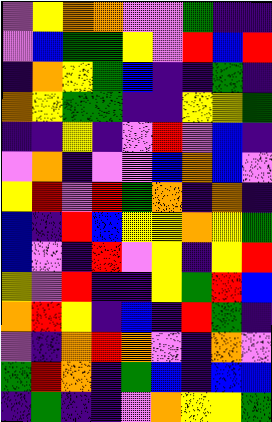[["violet", "yellow", "orange", "orange", "violet", "violet", "green", "indigo", "indigo"], ["violet", "blue", "green", "green", "yellow", "violet", "red", "blue", "red"], ["indigo", "orange", "yellow", "green", "blue", "indigo", "indigo", "green", "indigo"], ["orange", "yellow", "green", "green", "indigo", "indigo", "yellow", "yellow", "green"], ["indigo", "indigo", "yellow", "indigo", "violet", "red", "violet", "blue", "indigo"], ["violet", "orange", "indigo", "violet", "violet", "blue", "orange", "blue", "violet"], ["yellow", "red", "violet", "red", "green", "orange", "indigo", "orange", "indigo"], ["blue", "indigo", "red", "blue", "yellow", "yellow", "orange", "yellow", "green"], ["blue", "violet", "indigo", "red", "violet", "yellow", "indigo", "yellow", "red"], ["yellow", "violet", "red", "indigo", "indigo", "yellow", "green", "red", "blue"], ["orange", "red", "yellow", "indigo", "blue", "indigo", "red", "green", "indigo"], ["violet", "indigo", "orange", "red", "orange", "violet", "indigo", "orange", "violet"], ["green", "red", "orange", "indigo", "green", "blue", "indigo", "blue", "blue"], ["indigo", "green", "indigo", "indigo", "violet", "orange", "yellow", "yellow", "green"]]